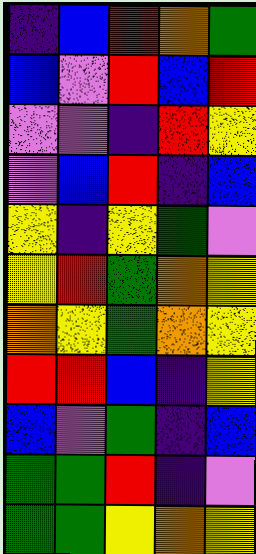[["indigo", "blue", "red", "orange", "green"], ["blue", "violet", "red", "blue", "red"], ["violet", "violet", "indigo", "red", "yellow"], ["violet", "blue", "red", "indigo", "blue"], ["yellow", "indigo", "yellow", "green", "violet"], ["yellow", "red", "green", "orange", "yellow"], ["orange", "yellow", "green", "orange", "yellow"], ["red", "red", "blue", "indigo", "yellow"], ["blue", "violet", "green", "indigo", "blue"], ["green", "green", "red", "indigo", "violet"], ["green", "green", "yellow", "orange", "yellow"]]